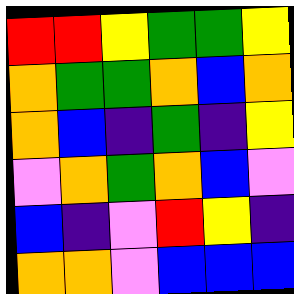[["red", "red", "yellow", "green", "green", "yellow"], ["orange", "green", "green", "orange", "blue", "orange"], ["orange", "blue", "indigo", "green", "indigo", "yellow"], ["violet", "orange", "green", "orange", "blue", "violet"], ["blue", "indigo", "violet", "red", "yellow", "indigo"], ["orange", "orange", "violet", "blue", "blue", "blue"]]